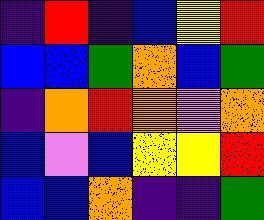[["indigo", "red", "indigo", "blue", "yellow", "red"], ["blue", "blue", "green", "orange", "blue", "green"], ["indigo", "orange", "red", "orange", "violet", "orange"], ["blue", "violet", "blue", "yellow", "yellow", "red"], ["blue", "blue", "orange", "indigo", "indigo", "green"]]